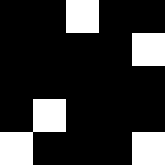[["black", "black", "white", "black", "black"], ["black", "black", "black", "black", "white"], ["black", "black", "black", "black", "black"], ["black", "white", "black", "black", "black"], ["white", "black", "black", "black", "white"]]